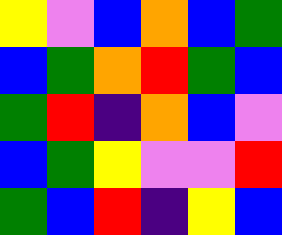[["yellow", "violet", "blue", "orange", "blue", "green"], ["blue", "green", "orange", "red", "green", "blue"], ["green", "red", "indigo", "orange", "blue", "violet"], ["blue", "green", "yellow", "violet", "violet", "red"], ["green", "blue", "red", "indigo", "yellow", "blue"]]